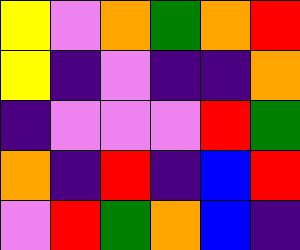[["yellow", "violet", "orange", "green", "orange", "red"], ["yellow", "indigo", "violet", "indigo", "indigo", "orange"], ["indigo", "violet", "violet", "violet", "red", "green"], ["orange", "indigo", "red", "indigo", "blue", "red"], ["violet", "red", "green", "orange", "blue", "indigo"]]